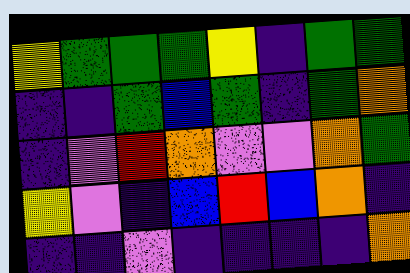[["yellow", "green", "green", "green", "yellow", "indigo", "green", "green"], ["indigo", "indigo", "green", "blue", "green", "indigo", "green", "orange"], ["indigo", "violet", "red", "orange", "violet", "violet", "orange", "green"], ["yellow", "violet", "indigo", "blue", "red", "blue", "orange", "indigo"], ["indigo", "indigo", "violet", "indigo", "indigo", "indigo", "indigo", "orange"]]